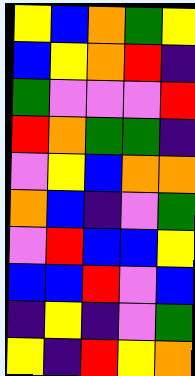[["yellow", "blue", "orange", "green", "yellow"], ["blue", "yellow", "orange", "red", "indigo"], ["green", "violet", "violet", "violet", "red"], ["red", "orange", "green", "green", "indigo"], ["violet", "yellow", "blue", "orange", "orange"], ["orange", "blue", "indigo", "violet", "green"], ["violet", "red", "blue", "blue", "yellow"], ["blue", "blue", "red", "violet", "blue"], ["indigo", "yellow", "indigo", "violet", "green"], ["yellow", "indigo", "red", "yellow", "orange"]]